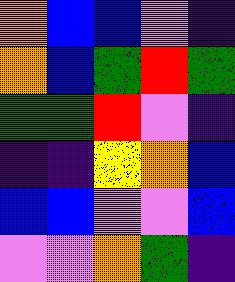[["orange", "blue", "blue", "violet", "indigo"], ["orange", "blue", "green", "red", "green"], ["green", "green", "red", "violet", "indigo"], ["indigo", "indigo", "yellow", "orange", "blue"], ["blue", "blue", "violet", "violet", "blue"], ["violet", "violet", "orange", "green", "indigo"]]